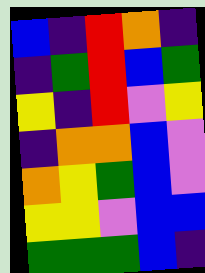[["blue", "indigo", "red", "orange", "indigo"], ["indigo", "green", "red", "blue", "green"], ["yellow", "indigo", "red", "violet", "yellow"], ["indigo", "orange", "orange", "blue", "violet"], ["orange", "yellow", "green", "blue", "violet"], ["yellow", "yellow", "violet", "blue", "blue"], ["green", "green", "green", "blue", "indigo"]]